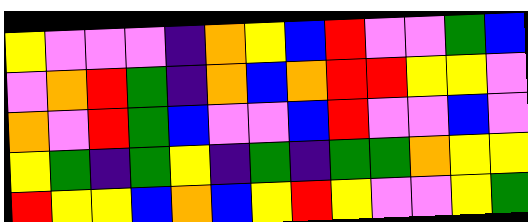[["yellow", "violet", "violet", "violet", "indigo", "orange", "yellow", "blue", "red", "violet", "violet", "green", "blue"], ["violet", "orange", "red", "green", "indigo", "orange", "blue", "orange", "red", "red", "yellow", "yellow", "violet"], ["orange", "violet", "red", "green", "blue", "violet", "violet", "blue", "red", "violet", "violet", "blue", "violet"], ["yellow", "green", "indigo", "green", "yellow", "indigo", "green", "indigo", "green", "green", "orange", "yellow", "yellow"], ["red", "yellow", "yellow", "blue", "orange", "blue", "yellow", "red", "yellow", "violet", "violet", "yellow", "green"]]